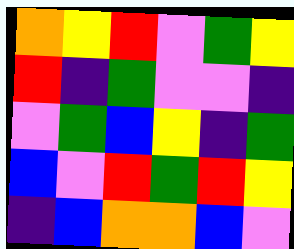[["orange", "yellow", "red", "violet", "green", "yellow"], ["red", "indigo", "green", "violet", "violet", "indigo"], ["violet", "green", "blue", "yellow", "indigo", "green"], ["blue", "violet", "red", "green", "red", "yellow"], ["indigo", "blue", "orange", "orange", "blue", "violet"]]